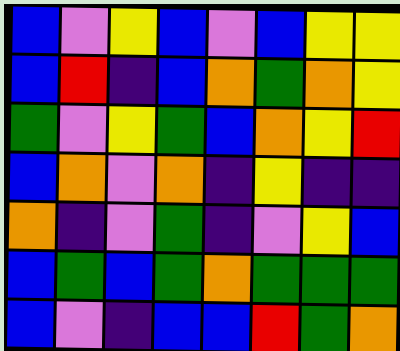[["blue", "violet", "yellow", "blue", "violet", "blue", "yellow", "yellow"], ["blue", "red", "indigo", "blue", "orange", "green", "orange", "yellow"], ["green", "violet", "yellow", "green", "blue", "orange", "yellow", "red"], ["blue", "orange", "violet", "orange", "indigo", "yellow", "indigo", "indigo"], ["orange", "indigo", "violet", "green", "indigo", "violet", "yellow", "blue"], ["blue", "green", "blue", "green", "orange", "green", "green", "green"], ["blue", "violet", "indigo", "blue", "blue", "red", "green", "orange"]]